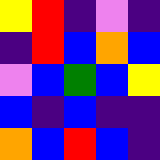[["yellow", "red", "indigo", "violet", "indigo"], ["indigo", "red", "blue", "orange", "blue"], ["violet", "blue", "green", "blue", "yellow"], ["blue", "indigo", "blue", "indigo", "indigo"], ["orange", "blue", "red", "blue", "indigo"]]